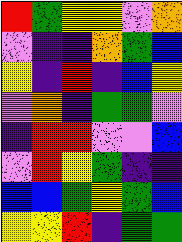[["red", "green", "yellow", "yellow", "violet", "orange"], ["violet", "indigo", "indigo", "orange", "green", "blue"], ["yellow", "indigo", "red", "indigo", "blue", "yellow"], ["violet", "orange", "indigo", "green", "green", "violet"], ["indigo", "red", "red", "violet", "violet", "blue"], ["violet", "red", "yellow", "green", "indigo", "indigo"], ["blue", "blue", "green", "yellow", "green", "blue"], ["yellow", "yellow", "red", "indigo", "green", "green"]]